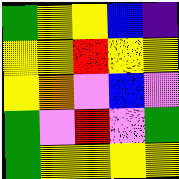[["green", "yellow", "yellow", "blue", "indigo"], ["yellow", "yellow", "red", "yellow", "yellow"], ["yellow", "orange", "violet", "blue", "violet"], ["green", "violet", "red", "violet", "green"], ["green", "yellow", "yellow", "yellow", "yellow"]]